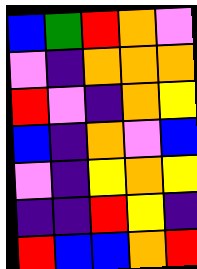[["blue", "green", "red", "orange", "violet"], ["violet", "indigo", "orange", "orange", "orange"], ["red", "violet", "indigo", "orange", "yellow"], ["blue", "indigo", "orange", "violet", "blue"], ["violet", "indigo", "yellow", "orange", "yellow"], ["indigo", "indigo", "red", "yellow", "indigo"], ["red", "blue", "blue", "orange", "red"]]